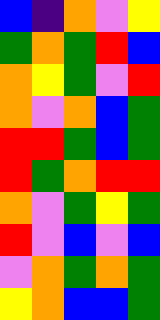[["blue", "indigo", "orange", "violet", "yellow"], ["green", "orange", "green", "red", "blue"], ["orange", "yellow", "green", "violet", "red"], ["orange", "violet", "orange", "blue", "green"], ["red", "red", "green", "blue", "green"], ["red", "green", "orange", "red", "red"], ["orange", "violet", "green", "yellow", "green"], ["red", "violet", "blue", "violet", "blue"], ["violet", "orange", "green", "orange", "green"], ["yellow", "orange", "blue", "blue", "green"]]